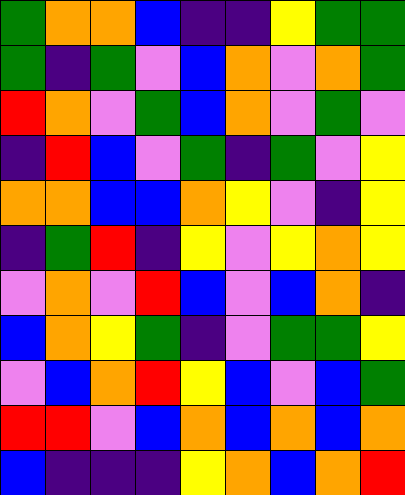[["green", "orange", "orange", "blue", "indigo", "indigo", "yellow", "green", "green"], ["green", "indigo", "green", "violet", "blue", "orange", "violet", "orange", "green"], ["red", "orange", "violet", "green", "blue", "orange", "violet", "green", "violet"], ["indigo", "red", "blue", "violet", "green", "indigo", "green", "violet", "yellow"], ["orange", "orange", "blue", "blue", "orange", "yellow", "violet", "indigo", "yellow"], ["indigo", "green", "red", "indigo", "yellow", "violet", "yellow", "orange", "yellow"], ["violet", "orange", "violet", "red", "blue", "violet", "blue", "orange", "indigo"], ["blue", "orange", "yellow", "green", "indigo", "violet", "green", "green", "yellow"], ["violet", "blue", "orange", "red", "yellow", "blue", "violet", "blue", "green"], ["red", "red", "violet", "blue", "orange", "blue", "orange", "blue", "orange"], ["blue", "indigo", "indigo", "indigo", "yellow", "orange", "blue", "orange", "red"]]